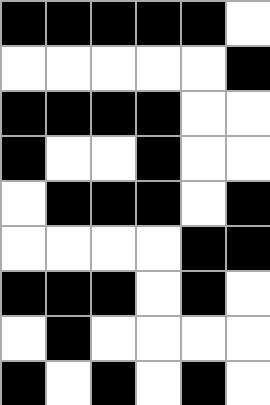[["black", "black", "black", "black", "black", "white"], ["white", "white", "white", "white", "white", "black"], ["black", "black", "black", "black", "white", "white"], ["black", "white", "white", "black", "white", "white"], ["white", "black", "black", "black", "white", "black"], ["white", "white", "white", "white", "black", "black"], ["black", "black", "black", "white", "black", "white"], ["white", "black", "white", "white", "white", "white"], ["black", "white", "black", "white", "black", "white"]]